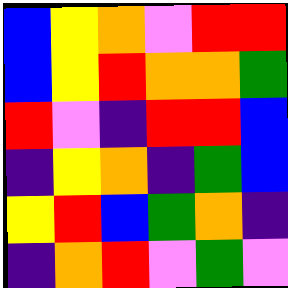[["blue", "yellow", "orange", "violet", "red", "red"], ["blue", "yellow", "red", "orange", "orange", "green"], ["red", "violet", "indigo", "red", "red", "blue"], ["indigo", "yellow", "orange", "indigo", "green", "blue"], ["yellow", "red", "blue", "green", "orange", "indigo"], ["indigo", "orange", "red", "violet", "green", "violet"]]